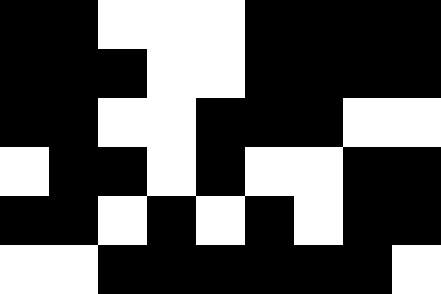[["black", "black", "white", "white", "white", "black", "black", "black", "black"], ["black", "black", "black", "white", "white", "black", "black", "black", "black"], ["black", "black", "white", "white", "black", "black", "black", "white", "white"], ["white", "black", "black", "white", "black", "white", "white", "black", "black"], ["black", "black", "white", "black", "white", "black", "white", "black", "black"], ["white", "white", "black", "black", "black", "black", "black", "black", "white"]]